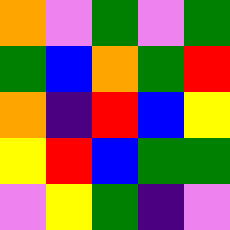[["orange", "violet", "green", "violet", "green"], ["green", "blue", "orange", "green", "red"], ["orange", "indigo", "red", "blue", "yellow"], ["yellow", "red", "blue", "green", "green"], ["violet", "yellow", "green", "indigo", "violet"]]